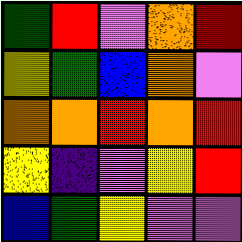[["green", "red", "violet", "orange", "red"], ["yellow", "green", "blue", "orange", "violet"], ["orange", "orange", "red", "orange", "red"], ["yellow", "indigo", "violet", "yellow", "red"], ["blue", "green", "yellow", "violet", "violet"]]